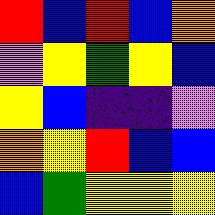[["red", "blue", "red", "blue", "orange"], ["violet", "yellow", "green", "yellow", "blue"], ["yellow", "blue", "indigo", "indigo", "violet"], ["orange", "yellow", "red", "blue", "blue"], ["blue", "green", "yellow", "yellow", "yellow"]]